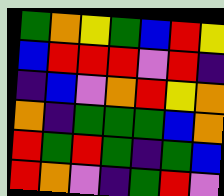[["green", "orange", "yellow", "green", "blue", "red", "yellow"], ["blue", "red", "red", "red", "violet", "red", "indigo"], ["indigo", "blue", "violet", "orange", "red", "yellow", "orange"], ["orange", "indigo", "green", "green", "green", "blue", "orange"], ["red", "green", "red", "green", "indigo", "green", "blue"], ["red", "orange", "violet", "indigo", "green", "red", "violet"]]